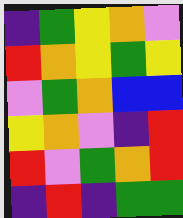[["indigo", "green", "yellow", "orange", "violet"], ["red", "orange", "yellow", "green", "yellow"], ["violet", "green", "orange", "blue", "blue"], ["yellow", "orange", "violet", "indigo", "red"], ["red", "violet", "green", "orange", "red"], ["indigo", "red", "indigo", "green", "green"]]